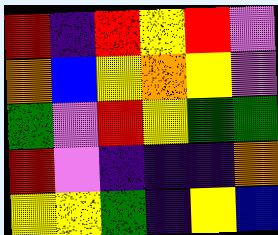[["red", "indigo", "red", "yellow", "red", "violet"], ["orange", "blue", "yellow", "orange", "yellow", "violet"], ["green", "violet", "red", "yellow", "green", "green"], ["red", "violet", "indigo", "indigo", "indigo", "orange"], ["yellow", "yellow", "green", "indigo", "yellow", "blue"]]